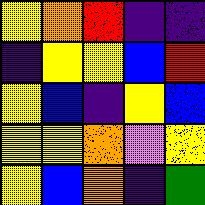[["yellow", "orange", "red", "indigo", "indigo"], ["indigo", "yellow", "yellow", "blue", "red"], ["yellow", "blue", "indigo", "yellow", "blue"], ["yellow", "yellow", "orange", "violet", "yellow"], ["yellow", "blue", "orange", "indigo", "green"]]